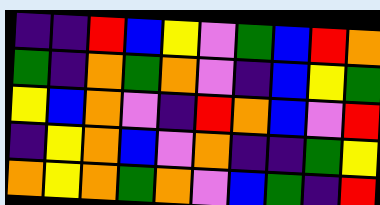[["indigo", "indigo", "red", "blue", "yellow", "violet", "green", "blue", "red", "orange"], ["green", "indigo", "orange", "green", "orange", "violet", "indigo", "blue", "yellow", "green"], ["yellow", "blue", "orange", "violet", "indigo", "red", "orange", "blue", "violet", "red"], ["indigo", "yellow", "orange", "blue", "violet", "orange", "indigo", "indigo", "green", "yellow"], ["orange", "yellow", "orange", "green", "orange", "violet", "blue", "green", "indigo", "red"]]